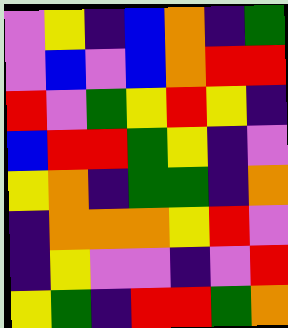[["violet", "yellow", "indigo", "blue", "orange", "indigo", "green"], ["violet", "blue", "violet", "blue", "orange", "red", "red"], ["red", "violet", "green", "yellow", "red", "yellow", "indigo"], ["blue", "red", "red", "green", "yellow", "indigo", "violet"], ["yellow", "orange", "indigo", "green", "green", "indigo", "orange"], ["indigo", "orange", "orange", "orange", "yellow", "red", "violet"], ["indigo", "yellow", "violet", "violet", "indigo", "violet", "red"], ["yellow", "green", "indigo", "red", "red", "green", "orange"]]